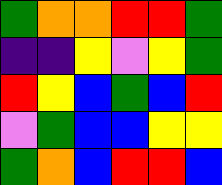[["green", "orange", "orange", "red", "red", "green"], ["indigo", "indigo", "yellow", "violet", "yellow", "green"], ["red", "yellow", "blue", "green", "blue", "red"], ["violet", "green", "blue", "blue", "yellow", "yellow"], ["green", "orange", "blue", "red", "red", "blue"]]